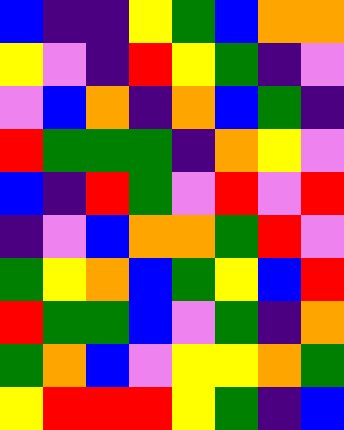[["blue", "indigo", "indigo", "yellow", "green", "blue", "orange", "orange"], ["yellow", "violet", "indigo", "red", "yellow", "green", "indigo", "violet"], ["violet", "blue", "orange", "indigo", "orange", "blue", "green", "indigo"], ["red", "green", "green", "green", "indigo", "orange", "yellow", "violet"], ["blue", "indigo", "red", "green", "violet", "red", "violet", "red"], ["indigo", "violet", "blue", "orange", "orange", "green", "red", "violet"], ["green", "yellow", "orange", "blue", "green", "yellow", "blue", "red"], ["red", "green", "green", "blue", "violet", "green", "indigo", "orange"], ["green", "orange", "blue", "violet", "yellow", "yellow", "orange", "green"], ["yellow", "red", "red", "red", "yellow", "green", "indigo", "blue"]]